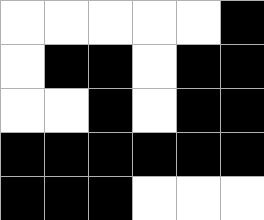[["white", "white", "white", "white", "white", "black"], ["white", "black", "black", "white", "black", "black"], ["white", "white", "black", "white", "black", "black"], ["black", "black", "black", "black", "black", "black"], ["black", "black", "black", "white", "white", "white"]]